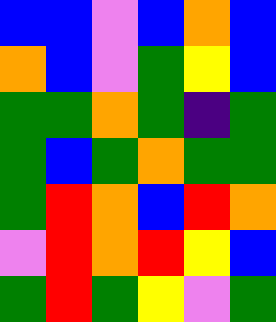[["blue", "blue", "violet", "blue", "orange", "blue"], ["orange", "blue", "violet", "green", "yellow", "blue"], ["green", "green", "orange", "green", "indigo", "green"], ["green", "blue", "green", "orange", "green", "green"], ["green", "red", "orange", "blue", "red", "orange"], ["violet", "red", "orange", "red", "yellow", "blue"], ["green", "red", "green", "yellow", "violet", "green"]]